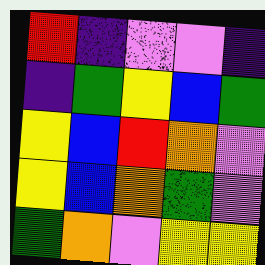[["red", "indigo", "violet", "violet", "indigo"], ["indigo", "green", "yellow", "blue", "green"], ["yellow", "blue", "red", "orange", "violet"], ["yellow", "blue", "orange", "green", "violet"], ["green", "orange", "violet", "yellow", "yellow"]]